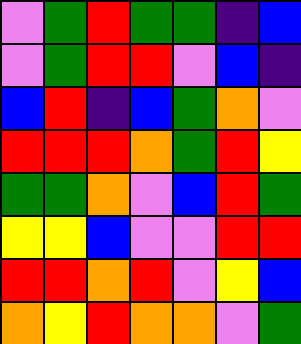[["violet", "green", "red", "green", "green", "indigo", "blue"], ["violet", "green", "red", "red", "violet", "blue", "indigo"], ["blue", "red", "indigo", "blue", "green", "orange", "violet"], ["red", "red", "red", "orange", "green", "red", "yellow"], ["green", "green", "orange", "violet", "blue", "red", "green"], ["yellow", "yellow", "blue", "violet", "violet", "red", "red"], ["red", "red", "orange", "red", "violet", "yellow", "blue"], ["orange", "yellow", "red", "orange", "orange", "violet", "green"]]